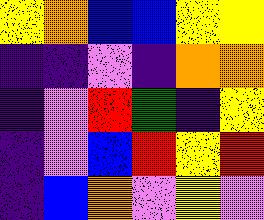[["yellow", "orange", "blue", "blue", "yellow", "yellow"], ["indigo", "indigo", "violet", "indigo", "orange", "orange"], ["indigo", "violet", "red", "green", "indigo", "yellow"], ["indigo", "violet", "blue", "red", "yellow", "red"], ["indigo", "blue", "orange", "violet", "yellow", "violet"]]